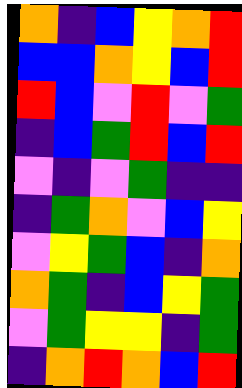[["orange", "indigo", "blue", "yellow", "orange", "red"], ["blue", "blue", "orange", "yellow", "blue", "red"], ["red", "blue", "violet", "red", "violet", "green"], ["indigo", "blue", "green", "red", "blue", "red"], ["violet", "indigo", "violet", "green", "indigo", "indigo"], ["indigo", "green", "orange", "violet", "blue", "yellow"], ["violet", "yellow", "green", "blue", "indigo", "orange"], ["orange", "green", "indigo", "blue", "yellow", "green"], ["violet", "green", "yellow", "yellow", "indigo", "green"], ["indigo", "orange", "red", "orange", "blue", "red"]]